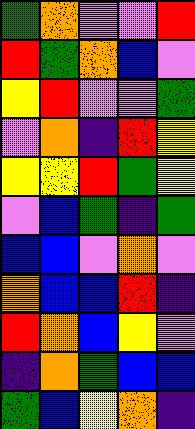[["green", "orange", "violet", "violet", "red"], ["red", "green", "orange", "blue", "violet"], ["yellow", "red", "violet", "violet", "green"], ["violet", "orange", "indigo", "red", "yellow"], ["yellow", "yellow", "red", "green", "yellow"], ["violet", "blue", "green", "indigo", "green"], ["blue", "blue", "violet", "orange", "violet"], ["orange", "blue", "blue", "red", "indigo"], ["red", "orange", "blue", "yellow", "violet"], ["indigo", "orange", "green", "blue", "blue"], ["green", "blue", "yellow", "orange", "indigo"]]